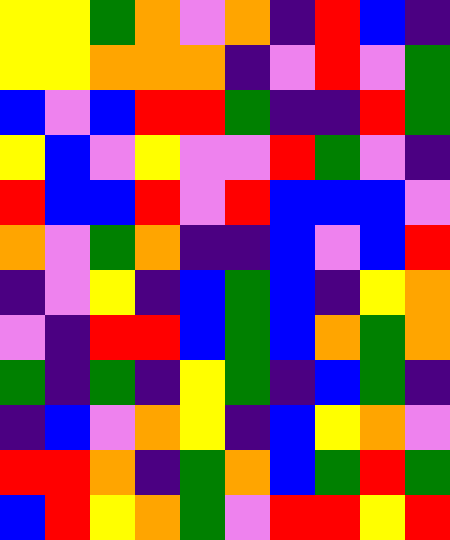[["yellow", "yellow", "green", "orange", "violet", "orange", "indigo", "red", "blue", "indigo"], ["yellow", "yellow", "orange", "orange", "orange", "indigo", "violet", "red", "violet", "green"], ["blue", "violet", "blue", "red", "red", "green", "indigo", "indigo", "red", "green"], ["yellow", "blue", "violet", "yellow", "violet", "violet", "red", "green", "violet", "indigo"], ["red", "blue", "blue", "red", "violet", "red", "blue", "blue", "blue", "violet"], ["orange", "violet", "green", "orange", "indigo", "indigo", "blue", "violet", "blue", "red"], ["indigo", "violet", "yellow", "indigo", "blue", "green", "blue", "indigo", "yellow", "orange"], ["violet", "indigo", "red", "red", "blue", "green", "blue", "orange", "green", "orange"], ["green", "indigo", "green", "indigo", "yellow", "green", "indigo", "blue", "green", "indigo"], ["indigo", "blue", "violet", "orange", "yellow", "indigo", "blue", "yellow", "orange", "violet"], ["red", "red", "orange", "indigo", "green", "orange", "blue", "green", "red", "green"], ["blue", "red", "yellow", "orange", "green", "violet", "red", "red", "yellow", "red"]]